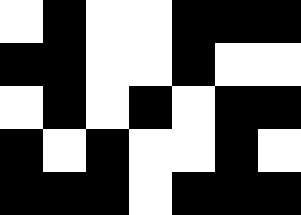[["white", "black", "white", "white", "black", "black", "black"], ["black", "black", "white", "white", "black", "white", "white"], ["white", "black", "white", "black", "white", "black", "black"], ["black", "white", "black", "white", "white", "black", "white"], ["black", "black", "black", "white", "black", "black", "black"]]